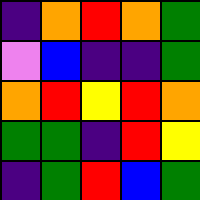[["indigo", "orange", "red", "orange", "green"], ["violet", "blue", "indigo", "indigo", "green"], ["orange", "red", "yellow", "red", "orange"], ["green", "green", "indigo", "red", "yellow"], ["indigo", "green", "red", "blue", "green"]]